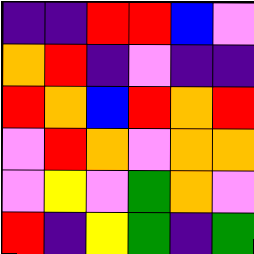[["indigo", "indigo", "red", "red", "blue", "violet"], ["orange", "red", "indigo", "violet", "indigo", "indigo"], ["red", "orange", "blue", "red", "orange", "red"], ["violet", "red", "orange", "violet", "orange", "orange"], ["violet", "yellow", "violet", "green", "orange", "violet"], ["red", "indigo", "yellow", "green", "indigo", "green"]]